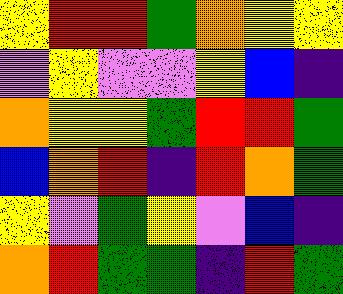[["yellow", "red", "red", "green", "orange", "yellow", "yellow"], ["violet", "yellow", "violet", "violet", "yellow", "blue", "indigo"], ["orange", "yellow", "yellow", "green", "red", "red", "green"], ["blue", "orange", "red", "indigo", "red", "orange", "green"], ["yellow", "violet", "green", "yellow", "violet", "blue", "indigo"], ["orange", "red", "green", "green", "indigo", "red", "green"]]